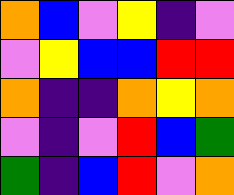[["orange", "blue", "violet", "yellow", "indigo", "violet"], ["violet", "yellow", "blue", "blue", "red", "red"], ["orange", "indigo", "indigo", "orange", "yellow", "orange"], ["violet", "indigo", "violet", "red", "blue", "green"], ["green", "indigo", "blue", "red", "violet", "orange"]]